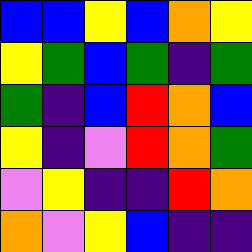[["blue", "blue", "yellow", "blue", "orange", "yellow"], ["yellow", "green", "blue", "green", "indigo", "green"], ["green", "indigo", "blue", "red", "orange", "blue"], ["yellow", "indigo", "violet", "red", "orange", "green"], ["violet", "yellow", "indigo", "indigo", "red", "orange"], ["orange", "violet", "yellow", "blue", "indigo", "indigo"]]